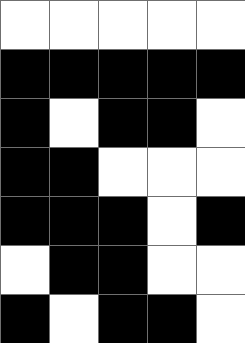[["white", "white", "white", "white", "white"], ["black", "black", "black", "black", "black"], ["black", "white", "black", "black", "white"], ["black", "black", "white", "white", "white"], ["black", "black", "black", "white", "black"], ["white", "black", "black", "white", "white"], ["black", "white", "black", "black", "white"]]